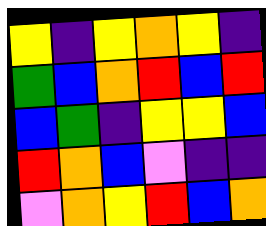[["yellow", "indigo", "yellow", "orange", "yellow", "indigo"], ["green", "blue", "orange", "red", "blue", "red"], ["blue", "green", "indigo", "yellow", "yellow", "blue"], ["red", "orange", "blue", "violet", "indigo", "indigo"], ["violet", "orange", "yellow", "red", "blue", "orange"]]